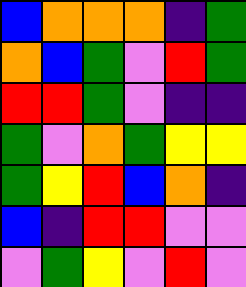[["blue", "orange", "orange", "orange", "indigo", "green"], ["orange", "blue", "green", "violet", "red", "green"], ["red", "red", "green", "violet", "indigo", "indigo"], ["green", "violet", "orange", "green", "yellow", "yellow"], ["green", "yellow", "red", "blue", "orange", "indigo"], ["blue", "indigo", "red", "red", "violet", "violet"], ["violet", "green", "yellow", "violet", "red", "violet"]]